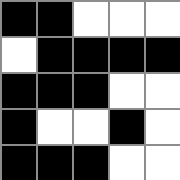[["black", "black", "white", "white", "white"], ["white", "black", "black", "black", "black"], ["black", "black", "black", "white", "white"], ["black", "white", "white", "black", "white"], ["black", "black", "black", "white", "white"]]